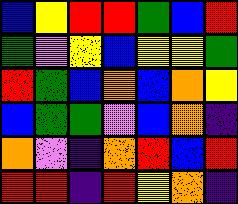[["blue", "yellow", "red", "red", "green", "blue", "red"], ["green", "violet", "yellow", "blue", "yellow", "yellow", "green"], ["red", "green", "blue", "orange", "blue", "orange", "yellow"], ["blue", "green", "green", "violet", "blue", "orange", "indigo"], ["orange", "violet", "indigo", "orange", "red", "blue", "red"], ["red", "red", "indigo", "red", "yellow", "orange", "indigo"]]